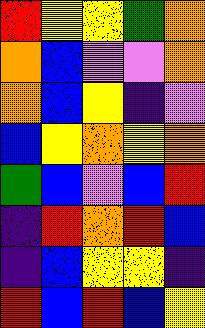[["red", "yellow", "yellow", "green", "orange"], ["orange", "blue", "violet", "violet", "orange"], ["orange", "blue", "yellow", "indigo", "violet"], ["blue", "yellow", "orange", "yellow", "orange"], ["green", "blue", "violet", "blue", "red"], ["indigo", "red", "orange", "red", "blue"], ["indigo", "blue", "yellow", "yellow", "indigo"], ["red", "blue", "red", "blue", "yellow"]]